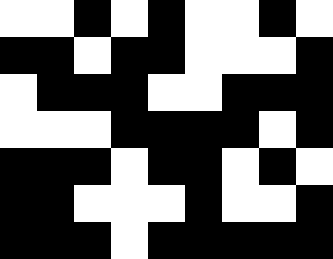[["white", "white", "black", "white", "black", "white", "white", "black", "white"], ["black", "black", "white", "black", "black", "white", "white", "white", "black"], ["white", "black", "black", "black", "white", "white", "black", "black", "black"], ["white", "white", "white", "black", "black", "black", "black", "white", "black"], ["black", "black", "black", "white", "black", "black", "white", "black", "white"], ["black", "black", "white", "white", "white", "black", "white", "white", "black"], ["black", "black", "black", "white", "black", "black", "black", "black", "black"]]